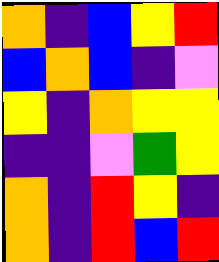[["orange", "indigo", "blue", "yellow", "red"], ["blue", "orange", "blue", "indigo", "violet"], ["yellow", "indigo", "orange", "yellow", "yellow"], ["indigo", "indigo", "violet", "green", "yellow"], ["orange", "indigo", "red", "yellow", "indigo"], ["orange", "indigo", "red", "blue", "red"]]